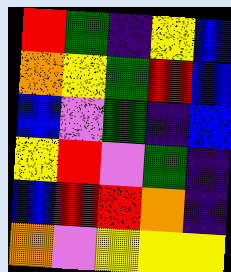[["red", "green", "indigo", "yellow", "blue"], ["orange", "yellow", "green", "red", "blue"], ["blue", "violet", "green", "indigo", "blue"], ["yellow", "red", "violet", "green", "indigo"], ["blue", "red", "red", "orange", "indigo"], ["orange", "violet", "yellow", "yellow", "yellow"]]